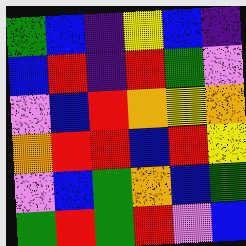[["green", "blue", "indigo", "yellow", "blue", "indigo"], ["blue", "red", "indigo", "red", "green", "violet"], ["violet", "blue", "red", "orange", "yellow", "orange"], ["orange", "red", "red", "blue", "red", "yellow"], ["violet", "blue", "green", "orange", "blue", "green"], ["green", "red", "green", "red", "violet", "blue"]]